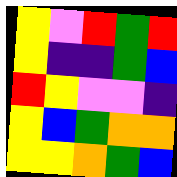[["yellow", "violet", "red", "green", "red"], ["yellow", "indigo", "indigo", "green", "blue"], ["red", "yellow", "violet", "violet", "indigo"], ["yellow", "blue", "green", "orange", "orange"], ["yellow", "yellow", "orange", "green", "blue"]]